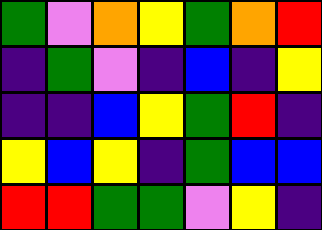[["green", "violet", "orange", "yellow", "green", "orange", "red"], ["indigo", "green", "violet", "indigo", "blue", "indigo", "yellow"], ["indigo", "indigo", "blue", "yellow", "green", "red", "indigo"], ["yellow", "blue", "yellow", "indigo", "green", "blue", "blue"], ["red", "red", "green", "green", "violet", "yellow", "indigo"]]